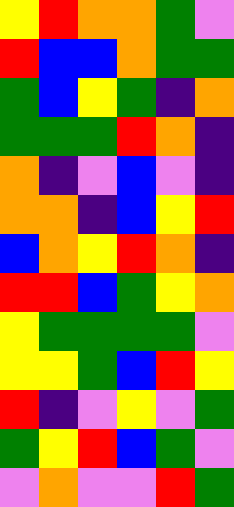[["yellow", "red", "orange", "orange", "green", "violet"], ["red", "blue", "blue", "orange", "green", "green"], ["green", "blue", "yellow", "green", "indigo", "orange"], ["green", "green", "green", "red", "orange", "indigo"], ["orange", "indigo", "violet", "blue", "violet", "indigo"], ["orange", "orange", "indigo", "blue", "yellow", "red"], ["blue", "orange", "yellow", "red", "orange", "indigo"], ["red", "red", "blue", "green", "yellow", "orange"], ["yellow", "green", "green", "green", "green", "violet"], ["yellow", "yellow", "green", "blue", "red", "yellow"], ["red", "indigo", "violet", "yellow", "violet", "green"], ["green", "yellow", "red", "blue", "green", "violet"], ["violet", "orange", "violet", "violet", "red", "green"]]